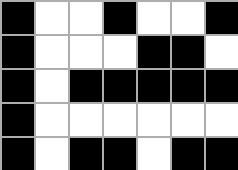[["black", "white", "white", "black", "white", "white", "black"], ["black", "white", "white", "white", "black", "black", "white"], ["black", "white", "black", "black", "black", "black", "black"], ["black", "white", "white", "white", "white", "white", "white"], ["black", "white", "black", "black", "white", "black", "black"]]